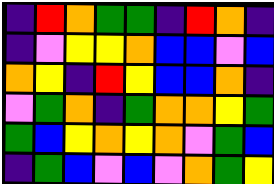[["indigo", "red", "orange", "green", "green", "indigo", "red", "orange", "indigo"], ["indigo", "violet", "yellow", "yellow", "orange", "blue", "blue", "violet", "blue"], ["orange", "yellow", "indigo", "red", "yellow", "blue", "blue", "orange", "indigo"], ["violet", "green", "orange", "indigo", "green", "orange", "orange", "yellow", "green"], ["green", "blue", "yellow", "orange", "yellow", "orange", "violet", "green", "blue"], ["indigo", "green", "blue", "violet", "blue", "violet", "orange", "green", "yellow"]]